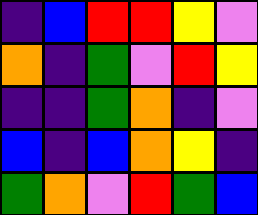[["indigo", "blue", "red", "red", "yellow", "violet"], ["orange", "indigo", "green", "violet", "red", "yellow"], ["indigo", "indigo", "green", "orange", "indigo", "violet"], ["blue", "indigo", "blue", "orange", "yellow", "indigo"], ["green", "orange", "violet", "red", "green", "blue"]]